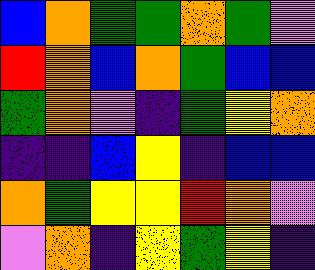[["blue", "orange", "green", "green", "orange", "green", "violet"], ["red", "orange", "blue", "orange", "green", "blue", "blue"], ["green", "orange", "violet", "indigo", "green", "yellow", "orange"], ["indigo", "indigo", "blue", "yellow", "indigo", "blue", "blue"], ["orange", "green", "yellow", "yellow", "red", "orange", "violet"], ["violet", "orange", "indigo", "yellow", "green", "yellow", "indigo"]]